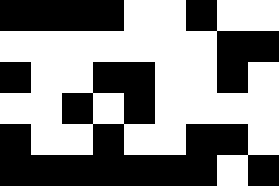[["black", "black", "black", "black", "white", "white", "black", "white", "white"], ["white", "white", "white", "white", "white", "white", "white", "black", "black"], ["black", "white", "white", "black", "black", "white", "white", "black", "white"], ["white", "white", "black", "white", "black", "white", "white", "white", "white"], ["black", "white", "white", "black", "white", "white", "black", "black", "white"], ["black", "black", "black", "black", "black", "black", "black", "white", "black"]]